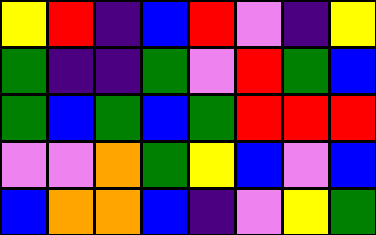[["yellow", "red", "indigo", "blue", "red", "violet", "indigo", "yellow"], ["green", "indigo", "indigo", "green", "violet", "red", "green", "blue"], ["green", "blue", "green", "blue", "green", "red", "red", "red"], ["violet", "violet", "orange", "green", "yellow", "blue", "violet", "blue"], ["blue", "orange", "orange", "blue", "indigo", "violet", "yellow", "green"]]